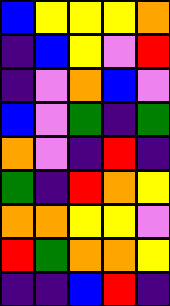[["blue", "yellow", "yellow", "yellow", "orange"], ["indigo", "blue", "yellow", "violet", "red"], ["indigo", "violet", "orange", "blue", "violet"], ["blue", "violet", "green", "indigo", "green"], ["orange", "violet", "indigo", "red", "indigo"], ["green", "indigo", "red", "orange", "yellow"], ["orange", "orange", "yellow", "yellow", "violet"], ["red", "green", "orange", "orange", "yellow"], ["indigo", "indigo", "blue", "red", "indigo"]]